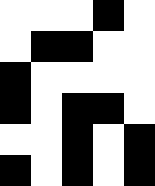[["white", "white", "white", "black", "white"], ["white", "black", "black", "white", "white"], ["black", "white", "white", "white", "white"], ["black", "white", "black", "black", "white"], ["white", "white", "black", "white", "black"], ["black", "white", "black", "white", "black"]]